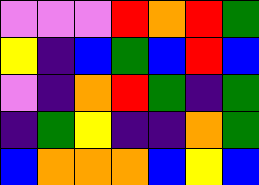[["violet", "violet", "violet", "red", "orange", "red", "green"], ["yellow", "indigo", "blue", "green", "blue", "red", "blue"], ["violet", "indigo", "orange", "red", "green", "indigo", "green"], ["indigo", "green", "yellow", "indigo", "indigo", "orange", "green"], ["blue", "orange", "orange", "orange", "blue", "yellow", "blue"]]